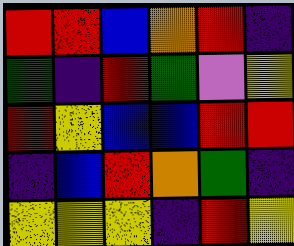[["red", "red", "blue", "orange", "red", "indigo"], ["green", "indigo", "red", "green", "violet", "yellow"], ["red", "yellow", "blue", "blue", "red", "red"], ["indigo", "blue", "red", "orange", "green", "indigo"], ["yellow", "yellow", "yellow", "indigo", "red", "yellow"]]